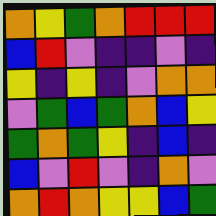[["orange", "yellow", "green", "orange", "red", "red", "red"], ["blue", "red", "violet", "indigo", "indigo", "violet", "indigo"], ["yellow", "indigo", "yellow", "indigo", "violet", "orange", "orange"], ["violet", "green", "blue", "green", "orange", "blue", "yellow"], ["green", "orange", "green", "yellow", "indigo", "blue", "indigo"], ["blue", "violet", "red", "violet", "indigo", "orange", "violet"], ["orange", "red", "orange", "yellow", "yellow", "blue", "green"]]